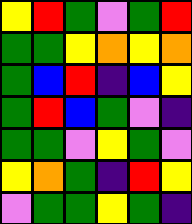[["yellow", "red", "green", "violet", "green", "red"], ["green", "green", "yellow", "orange", "yellow", "orange"], ["green", "blue", "red", "indigo", "blue", "yellow"], ["green", "red", "blue", "green", "violet", "indigo"], ["green", "green", "violet", "yellow", "green", "violet"], ["yellow", "orange", "green", "indigo", "red", "yellow"], ["violet", "green", "green", "yellow", "green", "indigo"]]